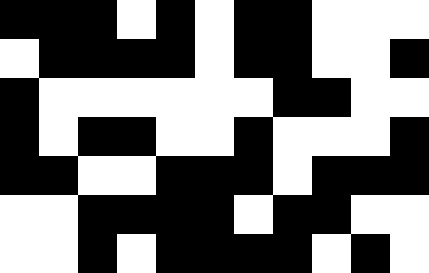[["black", "black", "black", "white", "black", "white", "black", "black", "white", "white", "white"], ["white", "black", "black", "black", "black", "white", "black", "black", "white", "white", "black"], ["black", "white", "white", "white", "white", "white", "white", "black", "black", "white", "white"], ["black", "white", "black", "black", "white", "white", "black", "white", "white", "white", "black"], ["black", "black", "white", "white", "black", "black", "black", "white", "black", "black", "black"], ["white", "white", "black", "black", "black", "black", "white", "black", "black", "white", "white"], ["white", "white", "black", "white", "black", "black", "black", "black", "white", "black", "white"]]